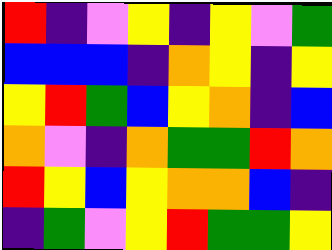[["red", "indigo", "violet", "yellow", "indigo", "yellow", "violet", "green"], ["blue", "blue", "blue", "indigo", "orange", "yellow", "indigo", "yellow"], ["yellow", "red", "green", "blue", "yellow", "orange", "indigo", "blue"], ["orange", "violet", "indigo", "orange", "green", "green", "red", "orange"], ["red", "yellow", "blue", "yellow", "orange", "orange", "blue", "indigo"], ["indigo", "green", "violet", "yellow", "red", "green", "green", "yellow"]]